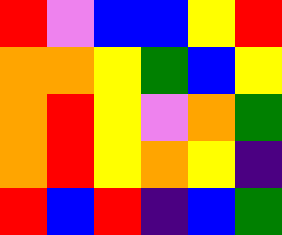[["red", "violet", "blue", "blue", "yellow", "red"], ["orange", "orange", "yellow", "green", "blue", "yellow"], ["orange", "red", "yellow", "violet", "orange", "green"], ["orange", "red", "yellow", "orange", "yellow", "indigo"], ["red", "blue", "red", "indigo", "blue", "green"]]